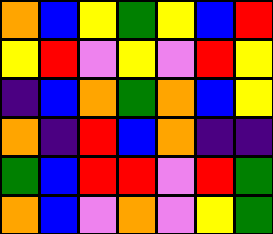[["orange", "blue", "yellow", "green", "yellow", "blue", "red"], ["yellow", "red", "violet", "yellow", "violet", "red", "yellow"], ["indigo", "blue", "orange", "green", "orange", "blue", "yellow"], ["orange", "indigo", "red", "blue", "orange", "indigo", "indigo"], ["green", "blue", "red", "red", "violet", "red", "green"], ["orange", "blue", "violet", "orange", "violet", "yellow", "green"]]